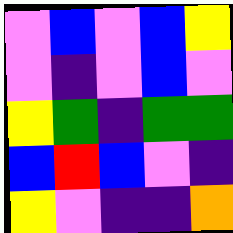[["violet", "blue", "violet", "blue", "yellow"], ["violet", "indigo", "violet", "blue", "violet"], ["yellow", "green", "indigo", "green", "green"], ["blue", "red", "blue", "violet", "indigo"], ["yellow", "violet", "indigo", "indigo", "orange"]]